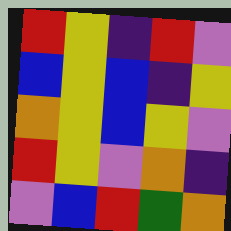[["red", "yellow", "indigo", "red", "violet"], ["blue", "yellow", "blue", "indigo", "yellow"], ["orange", "yellow", "blue", "yellow", "violet"], ["red", "yellow", "violet", "orange", "indigo"], ["violet", "blue", "red", "green", "orange"]]